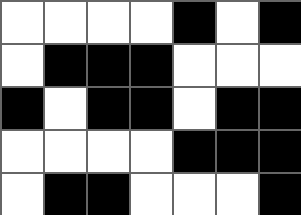[["white", "white", "white", "white", "black", "white", "black"], ["white", "black", "black", "black", "white", "white", "white"], ["black", "white", "black", "black", "white", "black", "black"], ["white", "white", "white", "white", "black", "black", "black"], ["white", "black", "black", "white", "white", "white", "black"]]